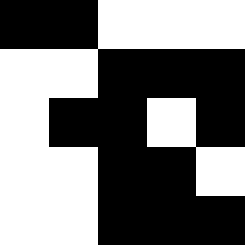[["black", "black", "white", "white", "white"], ["white", "white", "black", "black", "black"], ["white", "black", "black", "white", "black"], ["white", "white", "black", "black", "white"], ["white", "white", "black", "black", "black"]]